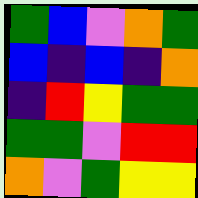[["green", "blue", "violet", "orange", "green"], ["blue", "indigo", "blue", "indigo", "orange"], ["indigo", "red", "yellow", "green", "green"], ["green", "green", "violet", "red", "red"], ["orange", "violet", "green", "yellow", "yellow"]]